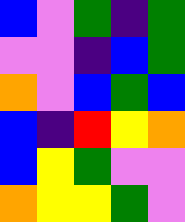[["blue", "violet", "green", "indigo", "green"], ["violet", "violet", "indigo", "blue", "green"], ["orange", "violet", "blue", "green", "blue"], ["blue", "indigo", "red", "yellow", "orange"], ["blue", "yellow", "green", "violet", "violet"], ["orange", "yellow", "yellow", "green", "violet"]]